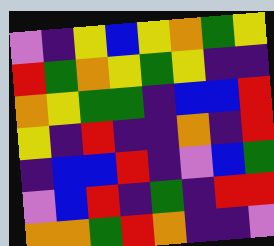[["violet", "indigo", "yellow", "blue", "yellow", "orange", "green", "yellow"], ["red", "green", "orange", "yellow", "green", "yellow", "indigo", "indigo"], ["orange", "yellow", "green", "green", "indigo", "blue", "blue", "red"], ["yellow", "indigo", "red", "indigo", "indigo", "orange", "indigo", "red"], ["indigo", "blue", "blue", "red", "indigo", "violet", "blue", "green"], ["violet", "blue", "red", "indigo", "green", "indigo", "red", "red"], ["orange", "orange", "green", "red", "orange", "indigo", "indigo", "violet"]]